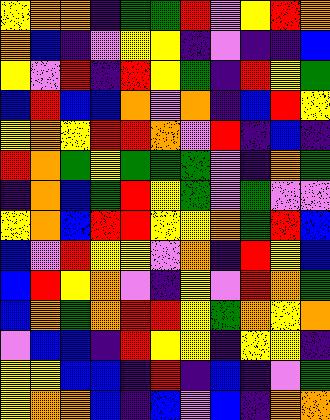[["yellow", "orange", "orange", "indigo", "green", "green", "red", "violet", "yellow", "red", "orange"], ["orange", "blue", "indigo", "violet", "yellow", "yellow", "indigo", "violet", "indigo", "indigo", "blue"], ["yellow", "violet", "red", "indigo", "red", "yellow", "green", "indigo", "red", "yellow", "green"], ["blue", "red", "blue", "blue", "orange", "violet", "orange", "indigo", "blue", "red", "yellow"], ["yellow", "orange", "yellow", "red", "red", "orange", "violet", "red", "indigo", "blue", "indigo"], ["red", "orange", "green", "yellow", "green", "green", "green", "violet", "indigo", "orange", "green"], ["indigo", "orange", "blue", "green", "red", "yellow", "green", "violet", "green", "violet", "violet"], ["yellow", "orange", "blue", "red", "red", "yellow", "yellow", "orange", "green", "red", "blue"], ["blue", "violet", "red", "yellow", "yellow", "violet", "orange", "indigo", "red", "yellow", "blue"], ["blue", "red", "yellow", "orange", "violet", "indigo", "yellow", "violet", "red", "orange", "green"], ["blue", "orange", "green", "orange", "red", "red", "yellow", "green", "orange", "yellow", "orange"], ["violet", "blue", "blue", "indigo", "red", "yellow", "yellow", "indigo", "yellow", "yellow", "indigo"], ["yellow", "yellow", "blue", "blue", "indigo", "red", "indigo", "blue", "indigo", "violet", "green"], ["yellow", "orange", "orange", "blue", "indigo", "blue", "violet", "blue", "indigo", "orange", "orange"]]